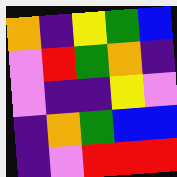[["orange", "indigo", "yellow", "green", "blue"], ["violet", "red", "green", "orange", "indigo"], ["violet", "indigo", "indigo", "yellow", "violet"], ["indigo", "orange", "green", "blue", "blue"], ["indigo", "violet", "red", "red", "red"]]